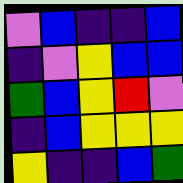[["violet", "blue", "indigo", "indigo", "blue"], ["indigo", "violet", "yellow", "blue", "blue"], ["green", "blue", "yellow", "red", "violet"], ["indigo", "blue", "yellow", "yellow", "yellow"], ["yellow", "indigo", "indigo", "blue", "green"]]